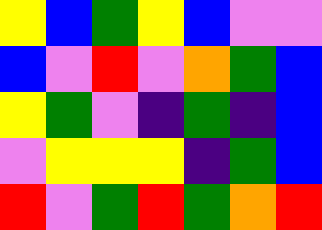[["yellow", "blue", "green", "yellow", "blue", "violet", "violet"], ["blue", "violet", "red", "violet", "orange", "green", "blue"], ["yellow", "green", "violet", "indigo", "green", "indigo", "blue"], ["violet", "yellow", "yellow", "yellow", "indigo", "green", "blue"], ["red", "violet", "green", "red", "green", "orange", "red"]]